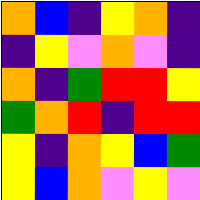[["orange", "blue", "indigo", "yellow", "orange", "indigo"], ["indigo", "yellow", "violet", "orange", "violet", "indigo"], ["orange", "indigo", "green", "red", "red", "yellow"], ["green", "orange", "red", "indigo", "red", "red"], ["yellow", "indigo", "orange", "yellow", "blue", "green"], ["yellow", "blue", "orange", "violet", "yellow", "violet"]]